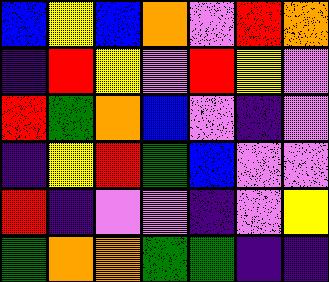[["blue", "yellow", "blue", "orange", "violet", "red", "orange"], ["indigo", "red", "yellow", "violet", "red", "yellow", "violet"], ["red", "green", "orange", "blue", "violet", "indigo", "violet"], ["indigo", "yellow", "red", "green", "blue", "violet", "violet"], ["red", "indigo", "violet", "violet", "indigo", "violet", "yellow"], ["green", "orange", "orange", "green", "green", "indigo", "indigo"]]